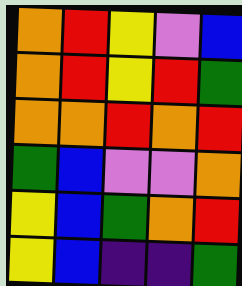[["orange", "red", "yellow", "violet", "blue"], ["orange", "red", "yellow", "red", "green"], ["orange", "orange", "red", "orange", "red"], ["green", "blue", "violet", "violet", "orange"], ["yellow", "blue", "green", "orange", "red"], ["yellow", "blue", "indigo", "indigo", "green"]]